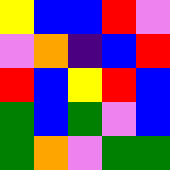[["yellow", "blue", "blue", "red", "violet"], ["violet", "orange", "indigo", "blue", "red"], ["red", "blue", "yellow", "red", "blue"], ["green", "blue", "green", "violet", "blue"], ["green", "orange", "violet", "green", "green"]]